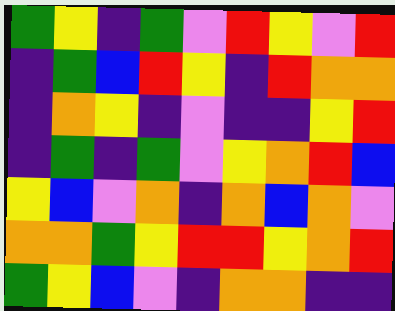[["green", "yellow", "indigo", "green", "violet", "red", "yellow", "violet", "red"], ["indigo", "green", "blue", "red", "yellow", "indigo", "red", "orange", "orange"], ["indigo", "orange", "yellow", "indigo", "violet", "indigo", "indigo", "yellow", "red"], ["indigo", "green", "indigo", "green", "violet", "yellow", "orange", "red", "blue"], ["yellow", "blue", "violet", "orange", "indigo", "orange", "blue", "orange", "violet"], ["orange", "orange", "green", "yellow", "red", "red", "yellow", "orange", "red"], ["green", "yellow", "blue", "violet", "indigo", "orange", "orange", "indigo", "indigo"]]